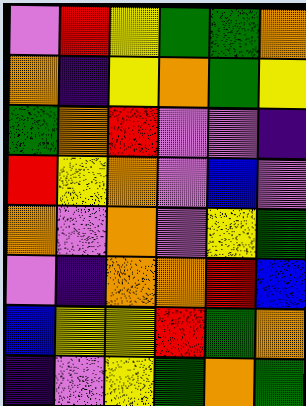[["violet", "red", "yellow", "green", "green", "orange"], ["orange", "indigo", "yellow", "orange", "green", "yellow"], ["green", "orange", "red", "violet", "violet", "indigo"], ["red", "yellow", "orange", "violet", "blue", "violet"], ["orange", "violet", "orange", "violet", "yellow", "green"], ["violet", "indigo", "orange", "orange", "red", "blue"], ["blue", "yellow", "yellow", "red", "green", "orange"], ["indigo", "violet", "yellow", "green", "orange", "green"]]